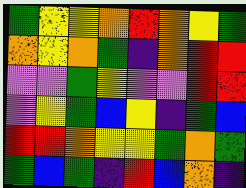[["green", "yellow", "yellow", "orange", "red", "orange", "yellow", "green"], ["orange", "yellow", "orange", "green", "indigo", "orange", "red", "red"], ["violet", "violet", "green", "yellow", "violet", "violet", "red", "red"], ["violet", "yellow", "green", "blue", "yellow", "indigo", "green", "blue"], ["red", "red", "orange", "yellow", "yellow", "green", "orange", "green"], ["green", "blue", "green", "indigo", "red", "blue", "orange", "indigo"]]